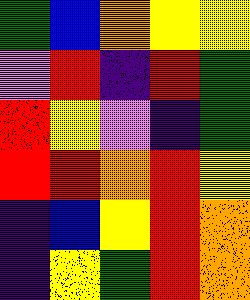[["green", "blue", "orange", "yellow", "yellow"], ["violet", "red", "indigo", "red", "green"], ["red", "yellow", "violet", "indigo", "green"], ["red", "red", "orange", "red", "yellow"], ["indigo", "blue", "yellow", "red", "orange"], ["indigo", "yellow", "green", "red", "orange"]]